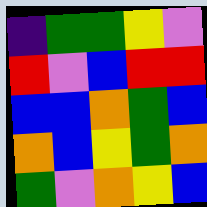[["indigo", "green", "green", "yellow", "violet"], ["red", "violet", "blue", "red", "red"], ["blue", "blue", "orange", "green", "blue"], ["orange", "blue", "yellow", "green", "orange"], ["green", "violet", "orange", "yellow", "blue"]]